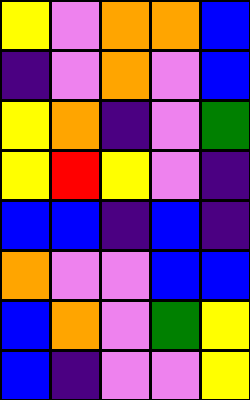[["yellow", "violet", "orange", "orange", "blue"], ["indigo", "violet", "orange", "violet", "blue"], ["yellow", "orange", "indigo", "violet", "green"], ["yellow", "red", "yellow", "violet", "indigo"], ["blue", "blue", "indigo", "blue", "indigo"], ["orange", "violet", "violet", "blue", "blue"], ["blue", "orange", "violet", "green", "yellow"], ["blue", "indigo", "violet", "violet", "yellow"]]